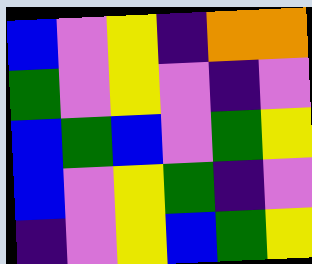[["blue", "violet", "yellow", "indigo", "orange", "orange"], ["green", "violet", "yellow", "violet", "indigo", "violet"], ["blue", "green", "blue", "violet", "green", "yellow"], ["blue", "violet", "yellow", "green", "indigo", "violet"], ["indigo", "violet", "yellow", "blue", "green", "yellow"]]